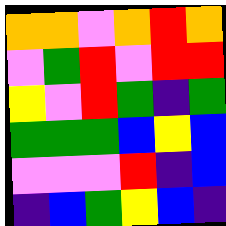[["orange", "orange", "violet", "orange", "red", "orange"], ["violet", "green", "red", "violet", "red", "red"], ["yellow", "violet", "red", "green", "indigo", "green"], ["green", "green", "green", "blue", "yellow", "blue"], ["violet", "violet", "violet", "red", "indigo", "blue"], ["indigo", "blue", "green", "yellow", "blue", "indigo"]]